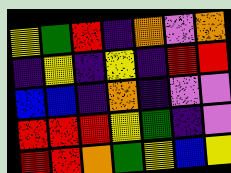[["yellow", "green", "red", "indigo", "orange", "violet", "orange"], ["indigo", "yellow", "indigo", "yellow", "indigo", "red", "red"], ["blue", "blue", "indigo", "orange", "indigo", "violet", "violet"], ["red", "red", "red", "yellow", "green", "indigo", "violet"], ["red", "red", "orange", "green", "yellow", "blue", "yellow"]]